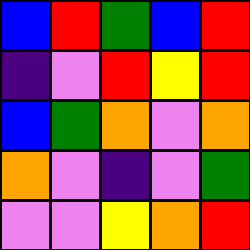[["blue", "red", "green", "blue", "red"], ["indigo", "violet", "red", "yellow", "red"], ["blue", "green", "orange", "violet", "orange"], ["orange", "violet", "indigo", "violet", "green"], ["violet", "violet", "yellow", "orange", "red"]]